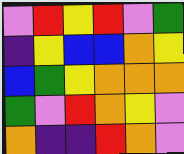[["violet", "red", "yellow", "red", "violet", "green"], ["indigo", "yellow", "blue", "blue", "orange", "yellow"], ["blue", "green", "yellow", "orange", "orange", "orange"], ["green", "violet", "red", "orange", "yellow", "violet"], ["orange", "indigo", "indigo", "red", "orange", "violet"]]